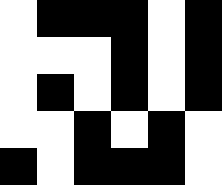[["white", "black", "black", "black", "white", "black"], ["white", "white", "white", "black", "white", "black"], ["white", "black", "white", "black", "white", "black"], ["white", "white", "black", "white", "black", "white"], ["black", "white", "black", "black", "black", "white"]]